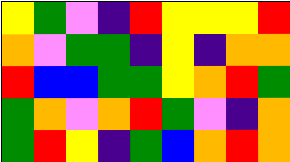[["yellow", "green", "violet", "indigo", "red", "yellow", "yellow", "yellow", "red"], ["orange", "violet", "green", "green", "indigo", "yellow", "indigo", "orange", "orange"], ["red", "blue", "blue", "green", "green", "yellow", "orange", "red", "green"], ["green", "orange", "violet", "orange", "red", "green", "violet", "indigo", "orange"], ["green", "red", "yellow", "indigo", "green", "blue", "orange", "red", "orange"]]